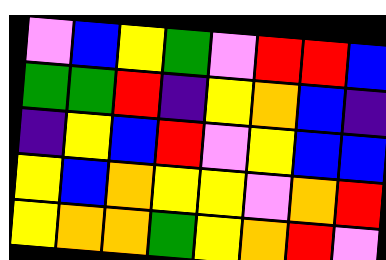[["violet", "blue", "yellow", "green", "violet", "red", "red", "blue"], ["green", "green", "red", "indigo", "yellow", "orange", "blue", "indigo"], ["indigo", "yellow", "blue", "red", "violet", "yellow", "blue", "blue"], ["yellow", "blue", "orange", "yellow", "yellow", "violet", "orange", "red"], ["yellow", "orange", "orange", "green", "yellow", "orange", "red", "violet"]]